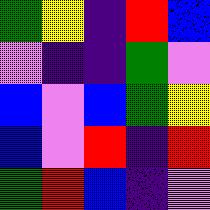[["green", "yellow", "indigo", "red", "blue"], ["violet", "indigo", "indigo", "green", "violet"], ["blue", "violet", "blue", "green", "yellow"], ["blue", "violet", "red", "indigo", "red"], ["green", "red", "blue", "indigo", "violet"]]